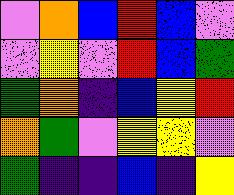[["violet", "orange", "blue", "red", "blue", "violet"], ["violet", "yellow", "violet", "red", "blue", "green"], ["green", "orange", "indigo", "blue", "yellow", "red"], ["orange", "green", "violet", "yellow", "yellow", "violet"], ["green", "indigo", "indigo", "blue", "indigo", "yellow"]]